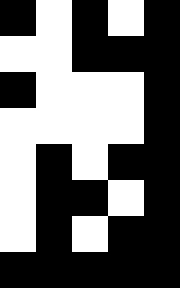[["black", "white", "black", "white", "black"], ["white", "white", "black", "black", "black"], ["black", "white", "white", "white", "black"], ["white", "white", "white", "white", "black"], ["white", "black", "white", "black", "black"], ["white", "black", "black", "white", "black"], ["white", "black", "white", "black", "black"], ["black", "black", "black", "black", "black"]]